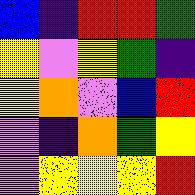[["blue", "indigo", "red", "red", "green"], ["yellow", "violet", "yellow", "green", "indigo"], ["yellow", "orange", "violet", "blue", "red"], ["violet", "indigo", "orange", "green", "yellow"], ["violet", "yellow", "yellow", "yellow", "red"]]